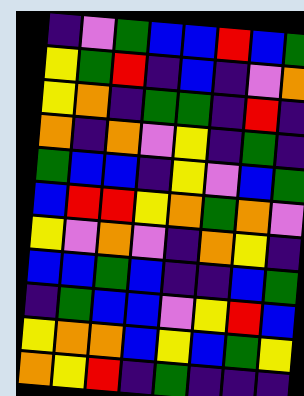[["indigo", "violet", "green", "blue", "blue", "red", "blue", "green"], ["yellow", "green", "red", "indigo", "blue", "indigo", "violet", "orange"], ["yellow", "orange", "indigo", "green", "green", "indigo", "red", "indigo"], ["orange", "indigo", "orange", "violet", "yellow", "indigo", "green", "indigo"], ["green", "blue", "blue", "indigo", "yellow", "violet", "blue", "green"], ["blue", "red", "red", "yellow", "orange", "green", "orange", "violet"], ["yellow", "violet", "orange", "violet", "indigo", "orange", "yellow", "indigo"], ["blue", "blue", "green", "blue", "indigo", "indigo", "blue", "green"], ["indigo", "green", "blue", "blue", "violet", "yellow", "red", "blue"], ["yellow", "orange", "orange", "blue", "yellow", "blue", "green", "yellow"], ["orange", "yellow", "red", "indigo", "green", "indigo", "indigo", "indigo"]]